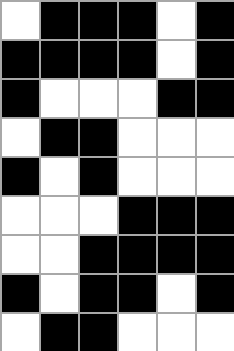[["white", "black", "black", "black", "white", "black"], ["black", "black", "black", "black", "white", "black"], ["black", "white", "white", "white", "black", "black"], ["white", "black", "black", "white", "white", "white"], ["black", "white", "black", "white", "white", "white"], ["white", "white", "white", "black", "black", "black"], ["white", "white", "black", "black", "black", "black"], ["black", "white", "black", "black", "white", "black"], ["white", "black", "black", "white", "white", "white"]]